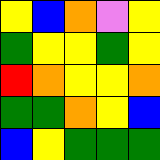[["yellow", "blue", "orange", "violet", "yellow"], ["green", "yellow", "yellow", "green", "yellow"], ["red", "orange", "yellow", "yellow", "orange"], ["green", "green", "orange", "yellow", "blue"], ["blue", "yellow", "green", "green", "green"]]